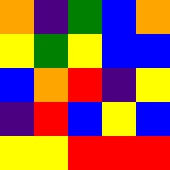[["orange", "indigo", "green", "blue", "orange"], ["yellow", "green", "yellow", "blue", "blue"], ["blue", "orange", "red", "indigo", "yellow"], ["indigo", "red", "blue", "yellow", "blue"], ["yellow", "yellow", "red", "red", "red"]]